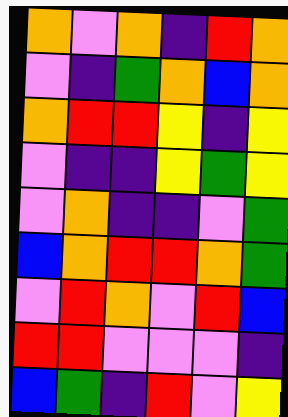[["orange", "violet", "orange", "indigo", "red", "orange"], ["violet", "indigo", "green", "orange", "blue", "orange"], ["orange", "red", "red", "yellow", "indigo", "yellow"], ["violet", "indigo", "indigo", "yellow", "green", "yellow"], ["violet", "orange", "indigo", "indigo", "violet", "green"], ["blue", "orange", "red", "red", "orange", "green"], ["violet", "red", "orange", "violet", "red", "blue"], ["red", "red", "violet", "violet", "violet", "indigo"], ["blue", "green", "indigo", "red", "violet", "yellow"]]